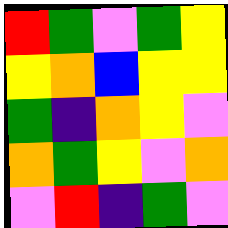[["red", "green", "violet", "green", "yellow"], ["yellow", "orange", "blue", "yellow", "yellow"], ["green", "indigo", "orange", "yellow", "violet"], ["orange", "green", "yellow", "violet", "orange"], ["violet", "red", "indigo", "green", "violet"]]